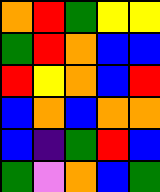[["orange", "red", "green", "yellow", "yellow"], ["green", "red", "orange", "blue", "blue"], ["red", "yellow", "orange", "blue", "red"], ["blue", "orange", "blue", "orange", "orange"], ["blue", "indigo", "green", "red", "blue"], ["green", "violet", "orange", "blue", "green"]]